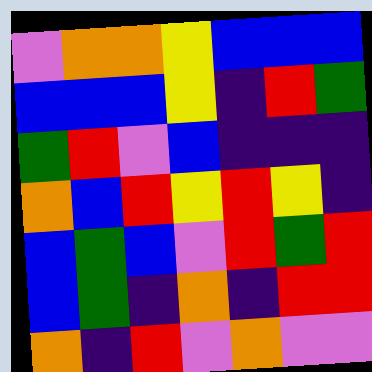[["violet", "orange", "orange", "yellow", "blue", "blue", "blue"], ["blue", "blue", "blue", "yellow", "indigo", "red", "green"], ["green", "red", "violet", "blue", "indigo", "indigo", "indigo"], ["orange", "blue", "red", "yellow", "red", "yellow", "indigo"], ["blue", "green", "blue", "violet", "red", "green", "red"], ["blue", "green", "indigo", "orange", "indigo", "red", "red"], ["orange", "indigo", "red", "violet", "orange", "violet", "violet"]]